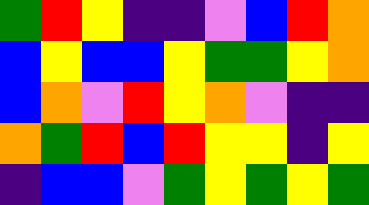[["green", "red", "yellow", "indigo", "indigo", "violet", "blue", "red", "orange"], ["blue", "yellow", "blue", "blue", "yellow", "green", "green", "yellow", "orange"], ["blue", "orange", "violet", "red", "yellow", "orange", "violet", "indigo", "indigo"], ["orange", "green", "red", "blue", "red", "yellow", "yellow", "indigo", "yellow"], ["indigo", "blue", "blue", "violet", "green", "yellow", "green", "yellow", "green"]]